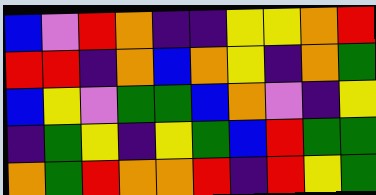[["blue", "violet", "red", "orange", "indigo", "indigo", "yellow", "yellow", "orange", "red"], ["red", "red", "indigo", "orange", "blue", "orange", "yellow", "indigo", "orange", "green"], ["blue", "yellow", "violet", "green", "green", "blue", "orange", "violet", "indigo", "yellow"], ["indigo", "green", "yellow", "indigo", "yellow", "green", "blue", "red", "green", "green"], ["orange", "green", "red", "orange", "orange", "red", "indigo", "red", "yellow", "green"]]